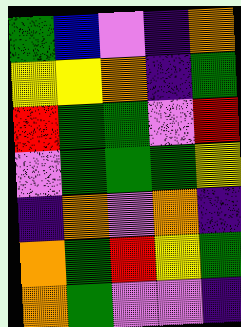[["green", "blue", "violet", "indigo", "orange"], ["yellow", "yellow", "orange", "indigo", "green"], ["red", "green", "green", "violet", "red"], ["violet", "green", "green", "green", "yellow"], ["indigo", "orange", "violet", "orange", "indigo"], ["orange", "green", "red", "yellow", "green"], ["orange", "green", "violet", "violet", "indigo"]]